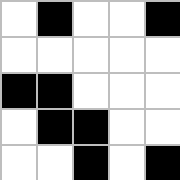[["white", "black", "white", "white", "black"], ["white", "white", "white", "white", "white"], ["black", "black", "white", "white", "white"], ["white", "black", "black", "white", "white"], ["white", "white", "black", "white", "black"]]